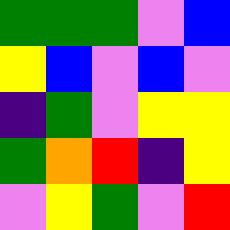[["green", "green", "green", "violet", "blue"], ["yellow", "blue", "violet", "blue", "violet"], ["indigo", "green", "violet", "yellow", "yellow"], ["green", "orange", "red", "indigo", "yellow"], ["violet", "yellow", "green", "violet", "red"]]